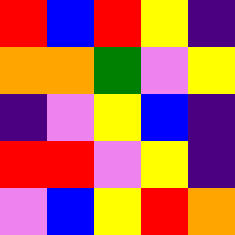[["red", "blue", "red", "yellow", "indigo"], ["orange", "orange", "green", "violet", "yellow"], ["indigo", "violet", "yellow", "blue", "indigo"], ["red", "red", "violet", "yellow", "indigo"], ["violet", "blue", "yellow", "red", "orange"]]